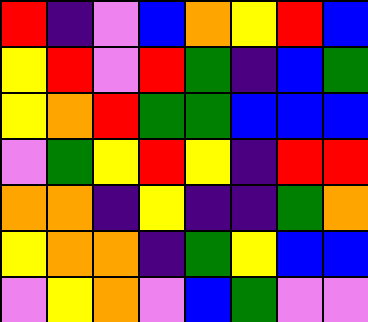[["red", "indigo", "violet", "blue", "orange", "yellow", "red", "blue"], ["yellow", "red", "violet", "red", "green", "indigo", "blue", "green"], ["yellow", "orange", "red", "green", "green", "blue", "blue", "blue"], ["violet", "green", "yellow", "red", "yellow", "indigo", "red", "red"], ["orange", "orange", "indigo", "yellow", "indigo", "indigo", "green", "orange"], ["yellow", "orange", "orange", "indigo", "green", "yellow", "blue", "blue"], ["violet", "yellow", "orange", "violet", "blue", "green", "violet", "violet"]]